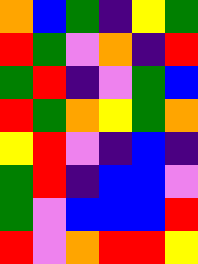[["orange", "blue", "green", "indigo", "yellow", "green"], ["red", "green", "violet", "orange", "indigo", "red"], ["green", "red", "indigo", "violet", "green", "blue"], ["red", "green", "orange", "yellow", "green", "orange"], ["yellow", "red", "violet", "indigo", "blue", "indigo"], ["green", "red", "indigo", "blue", "blue", "violet"], ["green", "violet", "blue", "blue", "blue", "red"], ["red", "violet", "orange", "red", "red", "yellow"]]